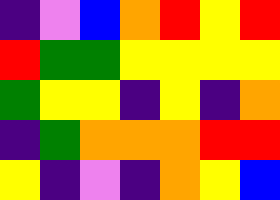[["indigo", "violet", "blue", "orange", "red", "yellow", "red"], ["red", "green", "green", "yellow", "yellow", "yellow", "yellow"], ["green", "yellow", "yellow", "indigo", "yellow", "indigo", "orange"], ["indigo", "green", "orange", "orange", "orange", "red", "red"], ["yellow", "indigo", "violet", "indigo", "orange", "yellow", "blue"]]